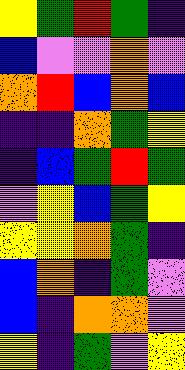[["yellow", "green", "red", "green", "indigo"], ["blue", "violet", "violet", "orange", "violet"], ["orange", "red", "blue", "orange", "blue"], ["indigo", "indigo", "orange", "green", "yellow"], ["indigo", "blue", "green", "red", "green"], ["violet", "yellow", "blue", "green", "yellow"], ["yellow", "yellow", "orange", "green", "indigo"], ["blue", "orange", "indigo", "green", "violet"], ["blue", "indigo", "orange", "orange", "violet"], ["yellow", "indigo", "green", "violet", "yellow"]]